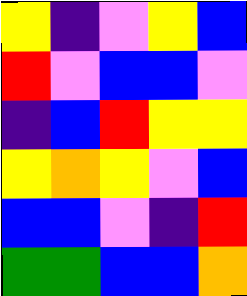[["yellow", "indigo", "violet", "yellow", "blue"], ["red", "violet", "blue", "blue", "violet"], ["indigo", "blue", "red", "yellow", "yellow"], ["yellow", "orange", "yellow", "violet", "blue"], ["blue", "blue", "violet", "indigo", "red"], ["green", "green", "blue", "blue", "orange"]]